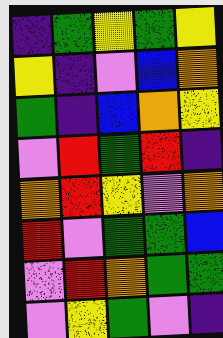[["indigo", "green", "yellow", "green", "yellow"], ["yellow", "indigo", "violet", "blue", "orange"], ["green", "indigo", "blue", "orange", "yellow"], ["violet", "red", "green", "red", "indigo"], ["orange", "red", "yellow", "violet", "orange"], ["red", "violet", "green", "green", "blue"], ["violet", "red", "orange", "green", "green"], ["violet", "yellow", "green", "violet", "indigo"]]